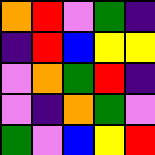[["orange", "red", "violet", "green", "indigo"], ["indigo", "red", "blue", "yellow", "yellow"], ["violet", "orange", "green", "red", "indigo"], ["violet", "indigo", "orange", "green", "violet"], ["green", "violet", "blue", "yellow", "red"]]